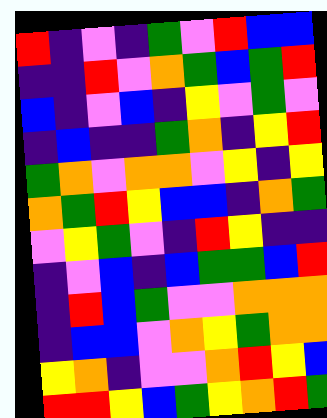[["red", "indigo", "violet", "indigo", "green", "violet", "red", "blue", "blue"], ["indigo", "indigo", "red", "violet", "orange", "green", "blue", "green", "red"], ["blue", "indigo", "violet", "blue", "indigo", "yellow", "violet", "green", "violet"], ["indigo", "blue", "indigo", "indigo", "green", "orange", "indigo", "yellow", "red"], ["green", "orange", "violet", "orange", "orange", "violet", "yellow", "indigo", "yellow"], ["orange", "green", "red", "yellow", "blue", "blue", "indigo", "orange", "green"], ["violet", "yellow", "green", "violet", "indigo", "red", "yellow", "indigo", "indigo"], ["indigo", "violet", "blue", "indigo", "blue", "green", "green", "blue", "red"], ["indigo", "red", "blue", "green", "violet", "violet", "orange", "orange", "orange"], ["indigo", "blue", "blue", "violet", "orange", "yellow", "green", "orange", "orange"], ["yellow", "orange", "indigo", "violet", "violet", "orange", "red", "yellow", "blue"], ["red", "red", "yellow", "blue", "green", "yellow", "orange", "red", "green"]]